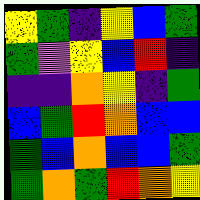[["yellow", "green", "indigo", "yellow", "blue", "green"], ["green", "violet", "yellow", "blue", "red", "indigo"], ["indigo", "indigo", "orange", "yellow", "indigo", "green"], ["blue", "green", "red", "orange", "blue", "blue"], ["green", "blue", "orange", "blue", "blue", "green"], ["green", "orange", "green", "red", "orange", "yellow"]]